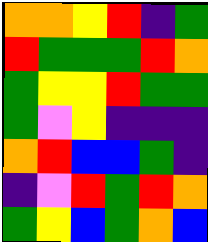[["orange", "orange", "yellow", "red", "indigo", "green"], ["red", "green", "green", "green", "red", "orange"], ["green", "yellow", "yellow", "red", "green", "green"], ["green", "violet", "yellow", "indigo", "indigo", "indigo"], ["orange", "red", "blue", "blue", "green", "indigo"], ["indigo", "violet", "red", "green", "red", "orange"], ["green", "yellow", "blue", "green", "orange", "blue"]]